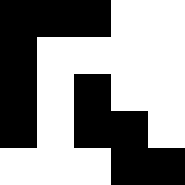[["black", "black", "black", "white", "white"], ["black", "white", "white", "white", "white"], ["black", "white", "black", "white", "white"], ["black", "white", "black", "black", "white"], ["white", "white", "white", "black", "black"]]